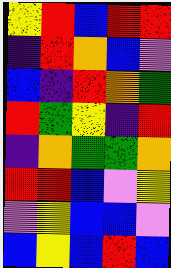[["yellow", "red", "blue", "red", "red"], ["indigo", "red", "orange", "blue", "violet"], ["blue", "indigo", "red", "orange", "green"], ["red", "green", "yellow", "indigo", "red"], ["indigo", "orange", "green", "green", "orange"], ["red", "red", "blue", "violet", "yellow"], ["violet", "yellow", "blue", "blue", "violet"], ["blue", "yellow", "blue", "red", "blue"]]